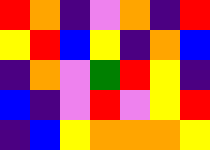[["red", "orange", "indigo", "violet", "orange", "indigo", "red"], ["yellow", "red", "blue", "yellow", "indigo", "orange", "blue"], ["indigo", "orange", "violet", "green", "red", "yellow", "indigo"], ["blue", "indigo", "violet", "red", "violet", "yellow", "red"], ["indigo", "blue", "yellow", "orange", "orange", "orange", "yellow"]]